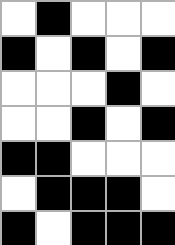[["white", "black", "white", "white", "white"], ["black", "white", "black", "white", "black"], ["white", "white", "white", "black", "white"], ["white", "white", "black", "white", "black"], ["black", "black", "white", "white", "white"], ["white", "black", "black", "black", "white"], ["black", "white", "black", "black", "black"]]